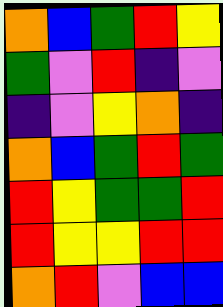[["orange", "blue", "green", "red", "yellow"], ["green", "violet", "red", "indigo", "violet"], ["indigo", "violet", "yellow", "orange", "indigo"], ["orange", "blue", "green", "red", "green"], ["red", "yellow", "green", "green", "red"], ["red", "yellow", "yellow", "red", "red"], ["orange", "red", "violet", "blue", "blue"]]